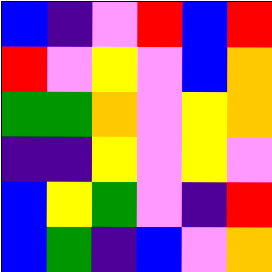[["blue", "indigo", "violet", "red", "blue", "red"], ["red", "violet", "yellow", "violet", "blue", "orange"], ["green", "green", "orange", "violet", "yellow", "orange"], ["indigo", "indigo", "yellow", "violet", "yellow", "violet"], ["blue", "yellow", "green", "violet", "indigo", "red"], ["blue", "green", "indigo", "blue", "violet", "orange"]]